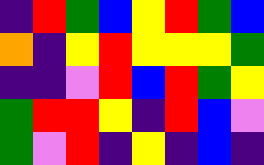[["indigo", "red", "green", "blue", "yellow", "red", "green", "blue"], ["orange", "indigo", "yellow", "red", "yellow", "yellow", "yellow", "green"], ["indigo", "indigo", "violet", "red", "blue", "red", "green", "yellow"], ["green", "red", "red", "yellow", "indigo", "red", "blue", "violet"], ["green", "violet", "red", "indigo", "yellow", "indigo", "blue", "indigo"]]